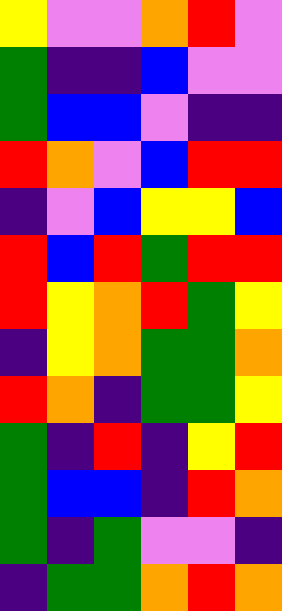[["yellow", "violet", "violet", "orange", "red", "violet"], ["green", "indigo", "indigo", "blue", "violet", "violet"], ["green", "blue", "blue", "violet", "indigo", "indigo"], ["red", "orange", "violet", "blue", "red", "red"], ["indigo", "violet", "blue", "yellow", "yellow", "blue"], ["red", "blue", "red", "green", "red", "red"], ["red", "yellow", "orange", "red", "green", "yellow"], ["indigo", "yellow", "orange", "green", "green", "orange"], ["red", "orange", "indigo", "green", "green", "yellow"], ["green", "indigo", "red", "indigo", "yellow", "red"], ["green", "blue", "blue", "indigo", "red", "orange"], ["green", "indigo", "green", "violet", "violet", "indigo"], ["indigo", "green", "green", "orange", "red", "orange"]]